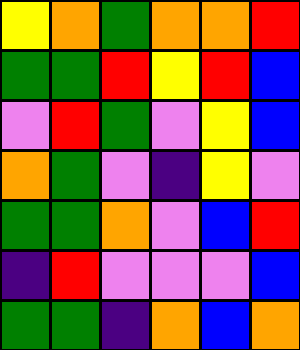[["yellow", "orange", "green", "orange", "orange", "red"], ["green", "green", "red", "yellow", "red", "blue"], ["violet", "red", "green", "violet", "yellow", "blue"], ["orange", "green", "violet", "indigo", "yellow", "violet"], ["green", "green", "orange", "violet", "blue", "red"], ["indigo", "red", "violet", "violet", "violet", "blue"], ["green", "green", "indigo", "orange", "blue", "orange"]]